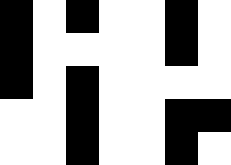[["black", "white", "black", "white", "white", "black", "white"], ["black", "white", "white", "white", "white", "black", "white"], ["black", "white", "black", "white", "white", "white", "white"], ["white", "white", "black", "white", "white", "black", "black"], ["white", "white", "black", "white", "white", "black", "white"]]